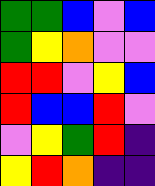[["green", "green", "blue", "violet", "blue"], ["green", "yellow", "orange", "violet", "violet"], ["red", "red", "violet", "yellow", "blue"], ["red", "blue", "blue", "red", "violet"], ["violet", "yellow", "green", "red", "indigo"], ["yellow", "red", "orange", "indigo", "indigo"]]